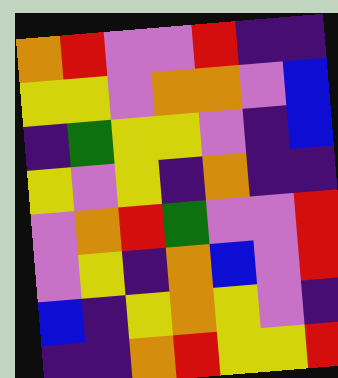[["orange", "red", "violet", "violet", "red", "indigo", "indigo"], ["yellow", "yellow", "violet", "orange", "orange", "violet", "blue"], ["indigo", "green", "yellow", "yellow", "violet", "indigo", "blue"], ["yellow", "violet", "yellow", "indigo", "orange", "indigo", "indigo"], ["violet", "orange", "red", "green", "violet", "violet", "red"], ["violet", "yellow", "indigo", "orange", "blue", "violet", "red"], ["blue", "indigo", "yellow", "orange", "yellow", "violet", "indigo"], ["indigo", "indigo", "orange", "red", "yellow", "yellow", "red"]]